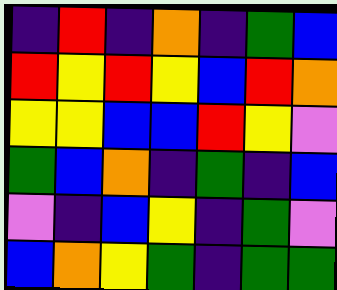[["indigo", "red", "indigo", "orange", "indigo", "green", "blue"], ["red", "yellow", "red", "yellow", "blue", "red", "orange"], ["yellow", "yellow", "blue", "blue", "red", "yellow", "violet"], ["green", "blue", "orange", "indigo", "green", "indigo", "blue"], ["violet", "indigo", "blue", "yellow", "indigo", "green", "violet"], ["blue", "orange", "yellow", "green", "indigo", "green", "green"]]